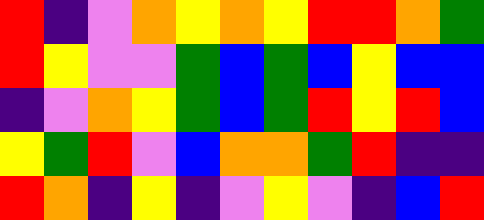[["red", "indigo", "violet", "orange", "yellow", "orange", "yellow", "red", "red", "orange", "green"], ["red", "yellow", "violet", "violet", "green", "blue", "green", "blue", "yellow", "blue", "blue"], ["indigo", "violet", "orange", "yellow", "green", "blue", "green", "red", "yellow", "red", "blue"], ["yellow", "green", "red", "violet", "blue", "orange", "orange", "green", "red", "indigo", "indigo"], ["red", "orange", "indigo", "yellow", "indigo", "violet", "yellow", "violet", "indigo", "blue", "red"]]